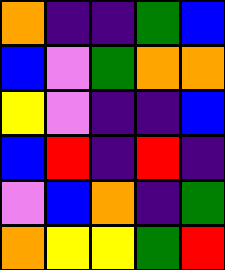[["orange", "indigo", "indigo", "green", "blue"], ["blue", "violet", "green", "orange", "orange"], ["yellow", "violet", "indigo", "indigo", "blue"], ["blue", "red", "indigo", "red", "indigo"], ["violet", "blue", "orange", "indigo", "green"], ["orange", "yellow", "yellow", "green", "red"]]